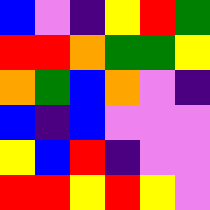[["blue", "violet", "indigo", "yellow", "red", "green"], ["red", "red", "orange", "green", "green", "yellow"], ["orange", "green", "blue", "orange", "violet", "indigo"], ["blue", "indigo", "blue", "violet", "violet", "violet"], ["yellow", "blue", "red", "indigo", "violet", "violet"], ["red", "red", "yellow", "red", "yellow", "violet"]]